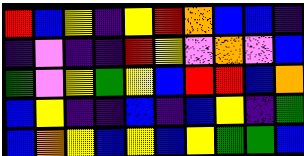[["red", "blue", "yellow", "indigo", "yellow", "red", "orange", "blue", "blue", "indigo"], ["indigo", "violet", "indigo", "indigo", "red", "yellow", "violet", "orange", "violet", "blue"], ["green", "violet", "yellow", "green", "yellow", "blue", "red", "red", "blue", "orange"], ["blue", "yellow", "indigo", "indigo", "blue", "indigo", "blue", "yellow", "indigo", "green"], ["blue", "orange", "yellow", "blue", "yellow", "blue", "yellow", "green", "green", "blue"]]